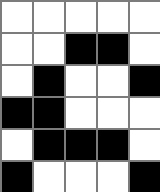[["white", "white", "white", "white", "white"], ["white", "white", "black", "black", "white"], ["white", "black", "white", "white", "black"], ["black", "black", "white", "white", "white"], ["white", "black", "black", "black", "white"], ["black", "white", "white", "white", "black"]]